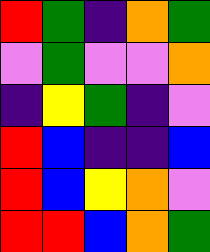[["red", "green", "indigo", "orange", "green"], ["violet", "green", "violet", "violet", "orange"], ["indigo", "yellow", "green", "indigo", "violet"], ["red", "blue", "indigo", "indigo", "blue"], ["red", "blue", "yellow", "orange", "violet"], ["red", "red", "blue", "orange", "green"]]